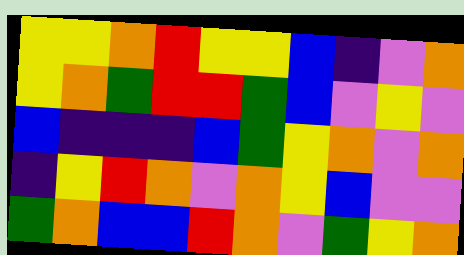[["yellow", "yellow", "orange", "red", "yellow", "yellow", "blue", "indigo", "violet", "orange"], ["yellow", "orange", "green", "red", "red", "green", "blue", "violet", "yellow", "violet"], ["blue", "indigo", "indigo", "indigo", "blue", "green", "yellow", "orange", "violet", "orange"], ["indigo", "yellow", "red", "orange", "violet", "orange", "yellow", "blue", "violet", "violet"], ["green", "orange", "blue", "blue", "red", "orange", "violet", "green", "yellow", "orange"]]